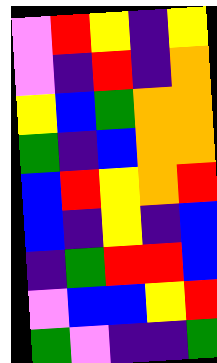[["violet", "red", "yellow", "indigo", "yellow"], ["violet", "indigo", "red", "indigo", "orange"], ["yellow", "blue", "green", "orange", "orange"], ["green", "indigo", "blue", "orange", "orange"], ["blue", "red", "yellow", "orange", "red"], ["blue", "indigo", "yellow", "indigo", "blue"], ["indigo", "green", "red", "red", "blue"], ["violet", "blue", "blue", "yellow", "red"], ["green", "violet", "indigo", "indigo", "green"]]